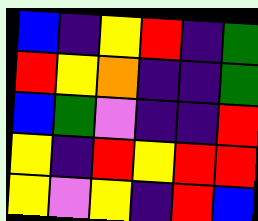[["blue", "indigo", "yellow", "red", "indigo", "green"], ["red", "yellow", "orange", "indigo", "indigo", "green"], ["blue", "green", "violet", "indigo", "indigo", "red"], ["yellow", "indigo", "red", "yellow", "red", "red"], ["yellow", "violet", "yellow", "indigo", "red", "blue"]]